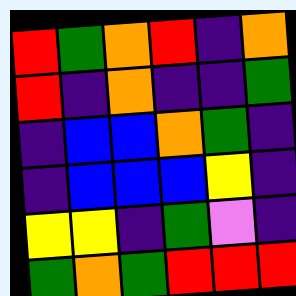[["red", "green", "orange", "red", "indigo", "orange"], ["red", "indigo", "orange", "indigo", "indigo", "green"], ["indigo", "blue", "blue", "orange", "green", "indigo"], ["indigo", "blue", "blue", "blue", "yellow", "indigo"], ["yellow", "yellow", "indigo", "green", "violet", "indigo"], ["green", "orange", "green", "red", "red", "red"]]